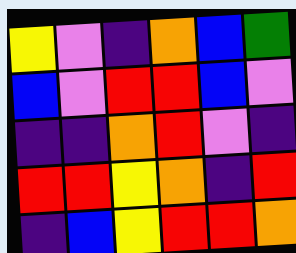[["yellow", "violet", "indigo", "orange", "blue", "green"], ["blue", "violet", "red", "red", "blue", "violet"], ["indigo", "indigo", "orange", "red", "violet", "indigo"], ["red", "red", "yellow", "orange", "indigo", "red"], ["indigo", "blue", "yellow", "red", "red", "orange"]]